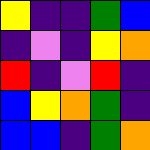[["yellow", "indigo", "indigo", "green", "blue"], ["indigo", "violet", "indigo", "yellow", "orange"], ["red", "indigo", "violet", "red", "indigo"], ["blue", "yellow", "orange", "green", "indigo"], ["blue", "blue", "indigo", "green", "orange"]]